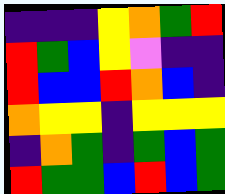[["indigo", "indigo", "indigo", "yellow", "orange", "green", "red"], ["red", "green", "blue", "yellow", "violet", "indigo", "indigo"], ["red", "blue", "blue", "red", "orange", "blue", "indigo"], ["orange", "yellow", "yellow", "indigo", "yellow", "yellow", "yellow"], ["indigo", "orange", "green", "indigo", "green", "blue", "green"], ["red", "green", "green", "blue", "red", "blue", "green"]]